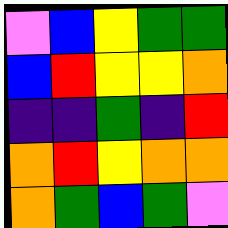[["violet", "blue", "yellow", "green", "green"], ["blue", "red", "yellow", "yellow", "orange"], ["indigo", "indigo", "green", "indigo", "red"], ["orange", "red", "yellow", "orange", "orange"], ["orange", "green", "blue", "green", "violet"]]